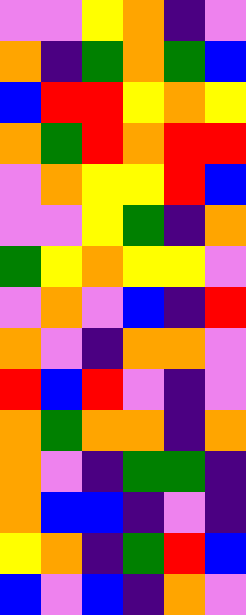[["violet", "violet", "yellow", "orange", "indigo", "violet"], ["orange", "indigo", "green", "orange", "green", "blue"], ["blue", "red", "red", "yellow", "orange", "yellow"], ["orange", "green", "red", "orange", "red", "red"], ["violet", "orange", "yellow", "yellow", "red", "blue"], ["violet", "violet", "yellow", "green", "indigo", "orange"], ["green", "yellow", "orange", "yellow", "yellow", "violet"], ["violet", "orange", "violet", "blue", "indigo", "red"], ["orange", "violet", "indigo", "orange", "orange", "violet"], ["red", "blue", "red", "violet", "indigo", "violet"], ["orange", "green", "orange", "orange", "indigo", "orange"], ["orange", "violet", "indigo", "green", "green", "indigo"], ["orange", "blue", "blue", "indigo", "violet", "indigo"], ["yellow", "orange", "indigo", "green", "red", "blue"], ["blue", "violet", "blue", "indigo", "orange", "violet"]]